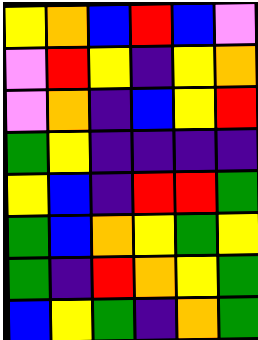[["yellow", "orange", "blue", "red", "blue", "violet"], ["violet", "red", "yellow", "indigo", "yellow", "orange"], ["violet", "orange", "indigo", "blue", "yellow", "red"], ["green", "yellow", "indigo", "indigo", "indigo", "indigo"], ["yellow", "blue", "indigo", "red", "red", "green"], ["green", "blue", "orange", "yellow", "green", "yellow"], ["green", "indigo", "red", "orange", "yellow", "green"], ["blue", "yellow", "green", "indigo", "orange", "green"]]